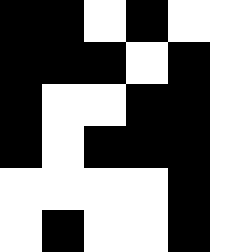[["black", "black", "white", "black", "white", "white"], ["black", "black", "black", "white", "black", "white"], ["black", "white", "white", "black", "black", "white"], ["black", "white", "black", "black", "black", "white"], ["white", "white", "white", "white", "black", "white"], ["white", "black", "white", "white", "black", "white"]]